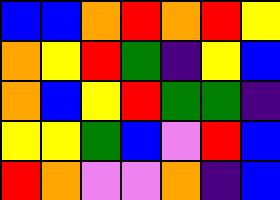[["blue", "blue", "orange", "red", "orange", "red", "yellow"], ["orange", "yellow", "red", "green", "indigo", "yellow", "blue"], ["orange", "blue", "yellow", "red", "green", "green", "indigo"], ["yellow", "yellow", "green", "blue", "violet", "red", "blue"], ["red", "orange", "violet", "violet", "orange", "indigo", "blue"]]